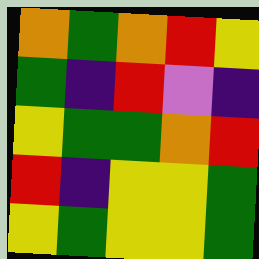[["orange", "green", "orange", "red", "yellow"], ["green", "indigo", "red", "violet", "indigo"], ["yellow", "green", "green", "orange", "red"], ["red", "indigo", "yellow", "yellow", "green"], ["yellow", "green", "yellow", "yellow", "green"]]